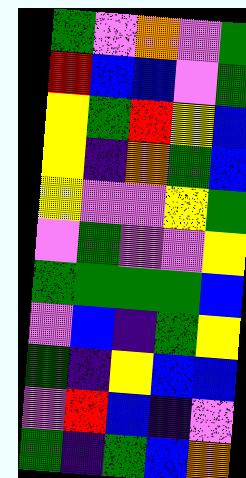[["green", "violet", "orange", "violet", "green"], ["red", "blue", "blue", "violet", "green"], ["yellow", "green", "red", "yellow", "blue"], ["yellow", "indigo", "orange", "green", "blue"], ["yellow", "violet", "violet", "yellow", "green"], ["violet", "green", "violet", "violet", "yellow"], ["green", "green", "green", "green", "blue"], ["violet", "blue", "indigo", "green", "yellow"], ["green", "indigo", "yellow", "blue", "blue"], ["violet", "red", "blue", "indigo", "violet"], ["green", "indigo", "green", "blue", "orange"]]